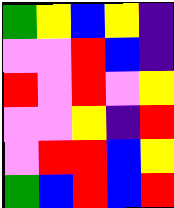[["green", "yellow", "blue", "yellow", "indigo"], ["violet", "violet", "red", "blue", "indigo"], ["red", "violet", "red", "violet", "yellow"], ["violet", "violet", "yellow", "indigo", "red"], ["violet", "red", "red", "blue", "yellow"], ["green", "blue", "red", "blue", "red"]]